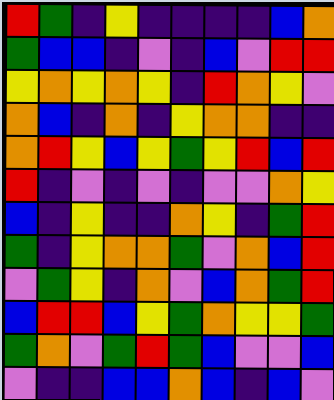[["red", "green", "indigo", "yellow", "indigo", "indigo", "indigo", "indigo", "blue", "orange"], ["green", "blue", "blue", "indigo", "violet", "indigo", "blue", "violet", "red", "red"], ["yellow", "orange", "yellow", "orange", "yellow", "indigo", "red", "orange", "yellow", "violet"], ["orange", "blue", "indigo", "orange", "indigo", "yellow", "orange", "orange", "indigo", "indigo"], ["orange", "red", "yellow", "blue", "yellow", "green", "yellow", "red", "blue", "red"], ["red", "indigo", "violet", "indigo", "violet", "indigo", "violet", "violet", "orange", "yellow"], ["blue", "indigo", "yellow", "indigo", "indigo", "orange", "yellow", "indigo", "green", "red"], ["green", "indigo", "yellow", "orange", "orange", "green", "violet", "orange", "blue", "red"], ["violet", "green", "yellow", "indigo", "orange", "violet", "blue", "orange", "green", "red"], ["blue", "red", "red", "blue", "yellow", "green", "orange", "yellow", "yellow", "green"], ["green", "orange", "violet", "green", "red", "green", "blue", "violet", "violet", "blue"], ["violet", "indigo", "indigo", "blue", "blue", "orange", "blue", "indigo", "blue", "violet"]]